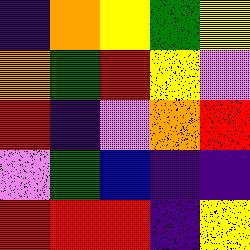[["indigo", "orange", "yellow", "green", "yellow"], ["orange", "green", "red", "yellow", "violet"], ["red", "indigo", "violet", "orange", "red"], ["violet", "green", "blue", "indigo", "indigo"], ["red", "red", "red", "indigo", "yellow"]]